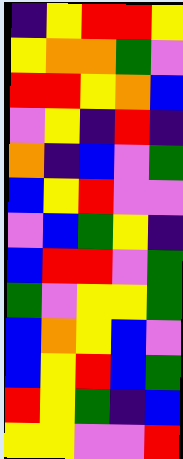[["indigo", "yellow", "red", "red", "yellow"], ["yellow", "orange", "orange", "green", "violet"], ["red", "red", "yellow", "orange", "blue"], ["violet", "yellow", "indigo", "red", "indigo"], ["orange", "indigo", "blue", "violet", "green"], ["blue", "yellow", "red", "violet", "violet"], ["violet", "blue", "green", "yellow", "indigo"], ["blue", "red", "red", "violet", "green"], ["green", "violet", "yellow", "yellow", "green"], ["blue", "orange", "yellow", "blue", "violet"], ["blue", "yellow", "red", "blue", "green"], ["red", "yellow", "green", "indigo", "blue"], ["yellow", "yellow", "violet", "violet", "red"]]